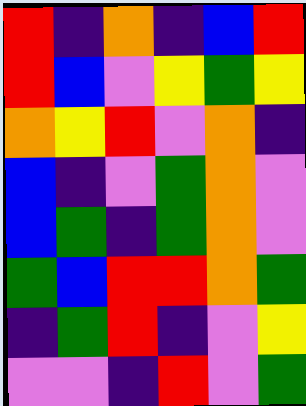[["red", "indigo", "orange", "indigo", "blue", "red"], ["red", "blue", "violet", "yellow", "green", "yellow"], ["orange", "yellow", "red", "violet", "orange", "indigo"], ["blue", "indigo", "violet", "green", "orange", "violet"], ["blue", "green", "indigo", "green", "orange", "violet"], ["green", "blue", "red", "red", "orange", "green"], ["indigo", "green", "red", "indigo", "violet", "yellow"], ["violet", "violet", "indigo", "red", "violet", "green"]]